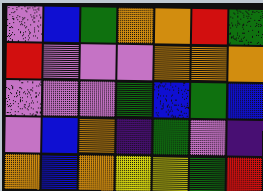[["violet", "blue", "green", "orange", "orange", "red", "green"], ["red", "violet", "violet", "violet", "orange", "orange", "orange"], ["violet", "violet", "violet", "green", "blue", "green", "blue"], ["violet", "blue", "orange", "indigo", "green", "violet", "indigo"], ["orange", "blue", "orange", "yellow", "yellow", "green", "red"]]